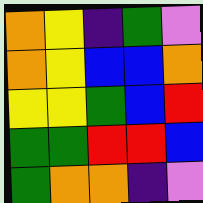[["orange", "yellow", "indigo", "green", "violet"], ["orange", "yellow", "blue", "blue", "orange"], ["yellow", "yellow", "green", "blue", "red"], ["green", "green", "red", "red", "blue"], ["green", "orange", "orange", "indigo", "violet"]]